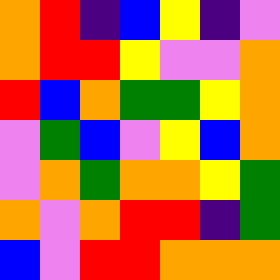[["orange", "red", "indigo", "blue", "yellow", "indigo", "violet"], ["orange", "red", "red", "yellow", "violet", "violet", "orange"], ["red", "blue", "orange", "green", "green", "yellow", "orange"], ["violet", "green", "blue", "violet", "yellow", "blue", "orange"], ["violet", "orange", "green", "orange", "orange", "yellow", "green"], ["orange", "violet", "orange", "red", "red", "indigo", "green"], ["blue", "violet", "red", "red", "orange", "orange", "orange"]]